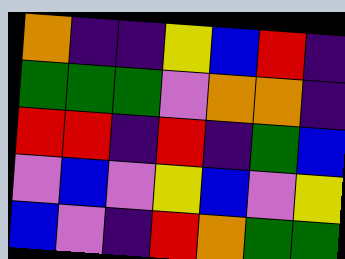[["orange", "indigo", "indigo", "yellow", "blue", "red", "indigo"], ["green", "green", "green", "violet", "orange", "orange", "indigo"], ["red", "red", "indigo", "red", "indigo", "green", "blue"], ["violet", "blue", "violet", "yellow", "blue", "violet", "yellow"], ["blue", "violet", "indigo", "red", "orange", "green", "green"]]